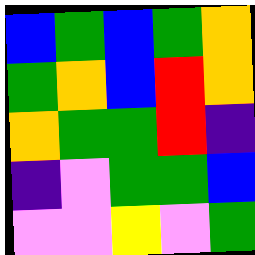[["blue", "green", "blue", "green", "orange"], ["green", "orange", "blue", "red", "orange"], ["orange", "green", "green", "red", "indigo"], ["indigo", "violet", "green", "green", "blue"], ["violet", "violet", "yellow", "violet", "green"]]